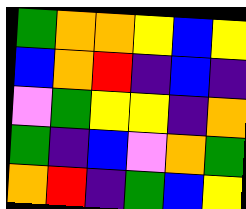[["green", "orange", "orange", "yellow", "blue", "yellow"], ["blue", "orange", "red", "indigo", "blue", "indigo"], ["violet", "green", "yellow", "yellow", "indigo", "orange"], ["green", "indigo", "blue", "violet", "orange", "green"], ["orange", "red", "indigo", "green", "blue", "yellow"]]